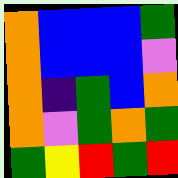[["orange", "blue", "blue", "blue", "green"], ["orange", "blue", "blue", "blue", "violet"], ["orange", "indigo", "green", "blue", "orange"], ["orange", "violet", "green", "orange", "green"], ["green", "yellow", "red", "green", "red"]]